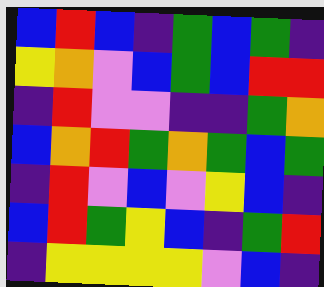[["blue", "red", "blue", "indigo", "green", "blue", "green", "indigo"], ["yellow", "orange", "violet", "blue", "green", "blue", "red", "red"], ["indigo", "red", "violet", "violet", "indigo", "indigo", "green", "orange"], ["blue", "orange", "red", "green", "orange", "green", "blue", "green"], ["indigo", "red", "violet", "blue", "violet", "yellow", "blue", "indigo"], ["blue", "red", "green", "yellow", "blue", "indigo", "green", "red"], ["indigo", "yellow", "yellow", "yellow", "yellow", "violet", "blue", "indigo"]]